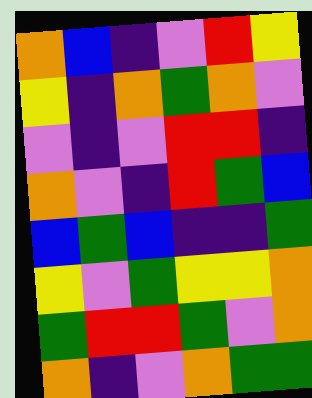[["orange", "blue", "indigo", "violet", "red", "yellow"], ["yellow", "indigo", "orange", "green", "orange", "violet"], ["violet", "indigo", "violet", "red", "red", "indigo"], ["orange", "violet", "indigo", "red", "green", "blue"], ["blue", "green", "blue", "indigo", "indigo", "green"], ["yellow", "violet", "green", "yellow", "yellow", "orange"], ["green", "red", "red", "green", "violet", "orange"], ["orange", "indigo", "violet", "orange", "green", "green"]]